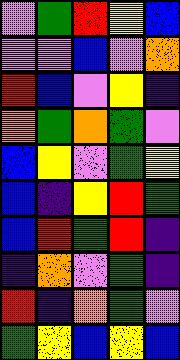[["violet", "green", "red", "yellow", "blue"], ["violet", "violet", "blue", "violet", "orange"], ["red", "blue", "violet", "yellow", "indigo"], ["orange", "green", "orange", "green", "violet"], ["blue", "yellow", "violet", "green", "yellow"], ["blue", "indigo", "yellow", "red", "green"], ["blue", "red", "green", "red", "indigo"], ["indigo", "orange", "violet", "green", "indigo"], ["red", "indigo", "orange", "green", "violet"], ["green", "yellow", "blue", "yellow", "blue"]]